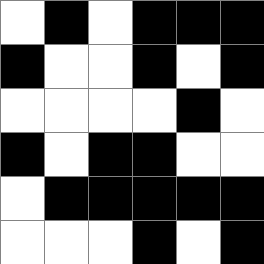[["white", "black", "white", "black", "black", "black"], ["black", "white", "white", "black", "white", "black"], ["white", "white", "white", "white", "black", "white"], ["black", "white", "black", "black", "white", "white"], ["white", "black", "black", "black", "black", "black"], ["white", "white", "white", "black", "white", "black"]]